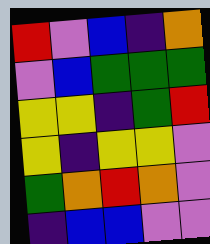[["red", "violet", "blue", "indigo", "orange"], ["violet", "blue", "green", "green", "green"], ["yellow", "yellow", "indigo", "green", "red"], ["yellow", "indigo", "yellow", "yellow", "violet"], ["green", "orange", "red", "orange", "violet"], ["indigo", "blue", "blue", "violet", "violet"]]